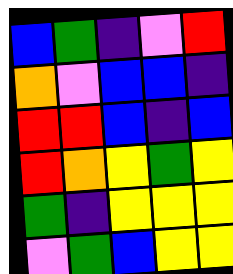[["blue", "green", "indigo", "violet", "red"], ["orange", "violet", "blue", "blue", "indigo"], ["red", "red", "blue", "indigo", "blue"], ["red", "orange", "yellow", "green", "yellow"], ["green", "indigo", "yellow", "yellow", "yellow"], ["violet", "green", "blue", "yellow", "yellow"]]